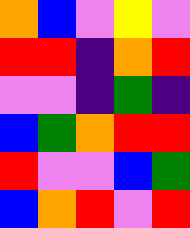[["orange", "blue", "violet", "yellow", "violet"], ["red", "red", "indigo", "orange", "red"], ["violet", "violet", "indigo", "green", "indigo"], ["blue", "green", "orange", "red", "red"], ["red", "violet", "violet", "blue", "green"], ["blue", "orange", "red", "violet", "red"]]